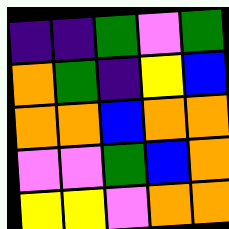[["indigo", "indigo", "green", "violet", "green"], ["orange", "green", "indigo", "yellow", "blue"], ["orange", "orange", "blue", "orange", "orange"], ["violet", "violet", "green", "blue", "orange"], ["yellow", "yellow", "violet", "orange", "orange"]]